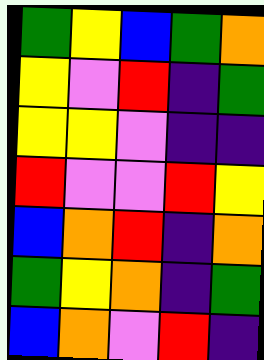[["green", "yellow", "blue", "green", "orange"], ["yellow", "violet", "red", "indigo", "green"], ["yellow", "yellow", "violet", "indigo", "indigo"], ["red", "violet", "violet", "red", "yellow"], ["blue", "orange", "red", "indigo", "orange"], ["green", "yellow", "orange", "indigo", "green"], ["blue", "orange", "violet", "red", "indigo"]]